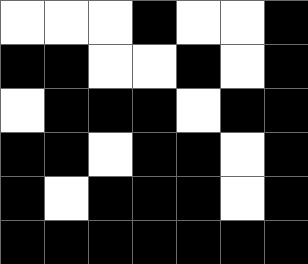[["white", "white", "white", "black", "white", "white", "black"], ["black", "black", "white", "white", "black", "white", "black"], ["white", "black", "black", "black", "white", "black", "black"], ["black", "black", "white", "black", "black", "white", "black"], ["black", "white", "black", "black", "black", "white", "black"], ["black", "black", "black", "black", "black", "black", "black"]]